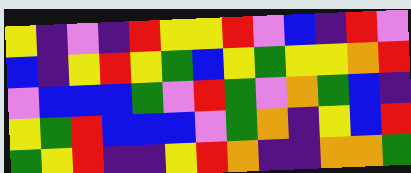[["yellow", "indigo", "violet", "indigo", "red", "yellow", "yellow", "red", "violet", "blue", "indigo", "red", "violet"], ["blue", "indigo", "yellow", "red", "yellow", "green", "blue", "yellow", "green", "yellow", "yellow", "orange", "red"], ["violet", "blue", "blue", "blue", "green", "violet", "red", "green", "violet", "orange", "green", "blue", "indigo"], ["yellow", "green", "red", "blue", "blue", "blue", "violet", "green", "orange", "indigo", "yellow", "blue", "red"], ["green", "yellow", "red", "indigo", "indigo", "yellow", "red", "orange", "indigo", "indigo", "orange", "orange", "green"]]